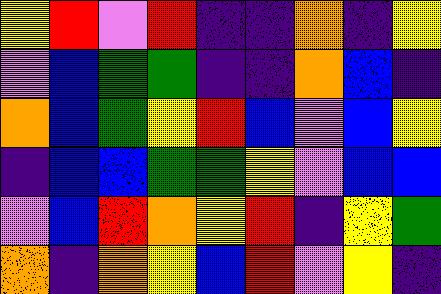[["yellow", "red", "violet", "red", "indigo", "indigo", "orange", "indigo", "yellow"], ["violet", "blue", "green", "green", "indigo", "indigo", "orange", "blue", "indigo"], ["orange", "blue", "green", "yellow", "red", "blue", "violet", "blue", "yellow"], ["indigo", "blue", "blue", "green", "green", "yellow", "violet", "blue", "blue"], ["violet", "blue", "red", "orange", "yellow", "red", "indigo", "yellow", "green"], ["orange", "indigo", "orange", "yellow", "blue", "red", "violet", "yellow", "indigo"]]